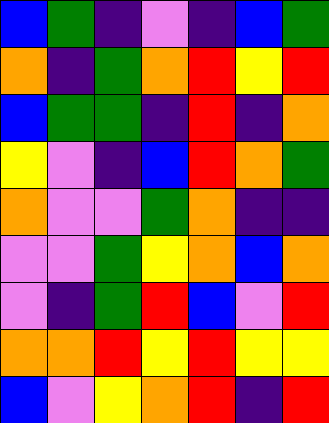[["blue", "green", "indigo", "violet", "indigo", "blue", "green"], ["orange", "indigo", "green", "orange", "red", "yellow", "red"], ["blue", "green", "green", "indigo", "red", "indigo", "orange"], ["yellow", "violet", "indigo", "blue", "red", "orange", "green"], ["orange", "violet", "violet", "green", "orange", "indigo", "indigo"], ["violet", "violet", "green", "yellow", "orange", "blue", "orange"], ["violet", "indigo", "green", "red", "blue", "violet", "red"], ["orange", "orange", "red", "yellow", "red", "yellow", "yellow"], ["blue", "violet", "yellow", "orange", "red", "indigo", "red"]]